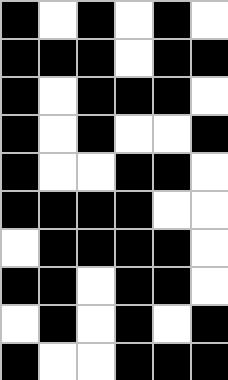[["black", "white", "black", "white", "black", "white"], ["black", "black", "black", "white", "black", "black"], ["black", "white", "black", "black", "black", "white"], ["black", "white", "black", "white", "white", "black"], ["black", "white", "white", "black", "black", "white"], ["black", "black", "black", "black", "white", "white"], ["white", "black", "black", "black", "black", "white"], ["black", "black", "white", "black", "black", "white"], ["white", "black", "white", "black", "white", "black"], ["black", "white", "white", "black", "black", "black"]]